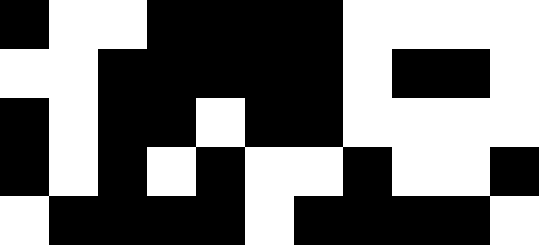[["black", "white", "white", "black", "black", "black", "black", "white", "white", "white", "white"], ["white", "white", "black", "black", "black", "black", "black", "white", "black", "black", "white"], ["black", "white", "black", "black", "white", "black", "black", "white", "white", "white", "white"], ["black", "white", "black", "white", "black", "white", "white", "black", "white", "white", "black"], ["white", "black", "black", "black", "black", "white", "black", "black", "black", "black", "white"]]